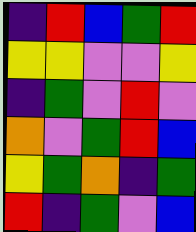[["indigo", "red", "blue", "green", "red"], ["yellow", "yellow", "violet", "violet", "yellow"], ["indigo", "green", "violet", "red", "violet"], ["orange", "violet", "green", "red", "blue"], ["yellow", "green", "orange", "indigo", "green"], ["red", "indigo", "green", "violet", "blue"]]